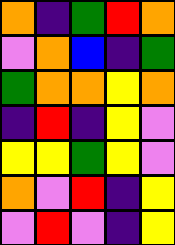[["orange", "indigo", "green", "red", "orange"], ["violet", "orange", "blue", "indigo", "green"], ["green", "orange", "orange", "yellow", "orange"], ["indigo", "red", "indigo", "yellow", "violet"], ["yellow", "yellow", "green", "yellow", "violet"], ["orange", "violet", "red", "indigo", "yellow"], ["violet", "red", "violet", "indigo", "yellow"]]